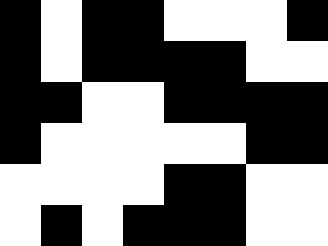[["black", "white", "black", "black", "white", "white", "white", "black"], ["black", "white", "black", "black", "black", "black", "white", "white"], ["black", "black", "white", "white", "black", "black", "black", "black"], ["black", "white", "white", "white", "white", "white", "black", "black"], ["white", "white", "white", "white", "black", "black", "white", "white"], ["white", "black", "white", "black", "black", "black", "white", "white"]]